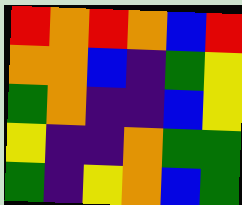[["red", "orange", "red", "orange", "blue", "red"], ["orange", "orange", "blue", "indigo", "green", "yellow"], ["green", "orange", "indigo", "indigo", "blue", "yellow"], ["yellow", "indigo", "indigo", "orange", "green", "green"], ["green", "indigo", "yellow", "orange", "blue", "green"]]